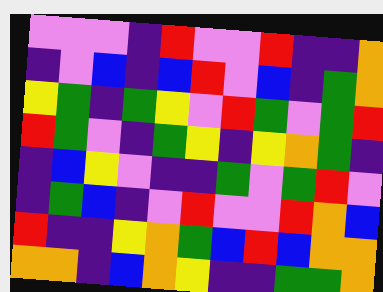[["violet", "violet", "violet", "indigo", "red", "violet", "violet", "red", "indigo", "indigo", "orange"], ["indigo", "violet", "blue", "indigo", "blue", "red", "violet", "blue", "indigo", "green", "orange"], ["yellow", "green", "indigo", "green", "yellow", "violet", "red", "green", "violet", "green", "red"], ["red", "green", "violet", "indigo", "green", "yellow", "indigo", "yellow", "orange", "green", "indigo"], ["indigo", "blue", "yellow", "violet", "indigo", "indigo", "green", "violet", "green", "red", "violet"], ["indigo", "green", "blue", "indigo", "violet", "red", "violet", "violet", "red", "orange", "blue"], ["red", "indigo", "indigo", "yellow", "orange", "green", "blue", "red", "blue", "orange", "orange"], ["orange", "orange", "indigo", "blue", "orange", "yellow", "indigo", "indigo", "green", "green", "orange"]]